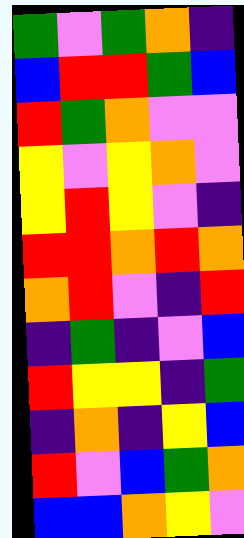[["green", "violet", "green", "orange", "indigo"], ["blue", "red", "red", "green", "blue"], ["red", "green", "orange", "violet", "violet"], ["yellow", "violet", "yellow", "orange", "violet"], ["yellow", "red", "yellow", "violet", "indigo"], ["red", "red", "orange", "red", "orange"], ["orange", "red", "violet", "indigo", "red"], ["indigo", "green", "indigo", "violet", "blue"], ["red", "yellow", "yellow", "indigo", "green"], ["indigo", "orange", "indigo", "yellow", "blue"], ["red", "violet", "blue", "green", "orange"], ["blue", "blue", "orange", "yellow", "violet"]]